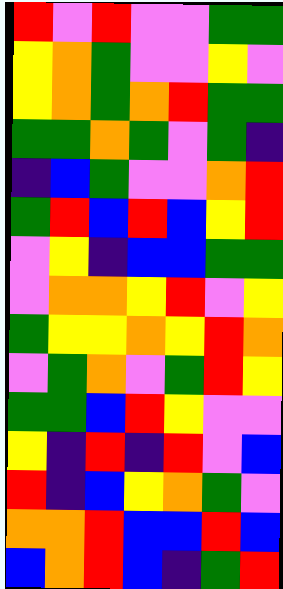[["red", "violet", "red", "violet", "violet", "green", "green"], ["yellow", "orange", "green", "violet", "violet", "yellow", "violet"], ["yellow", "orange", "green", "orange", "red", "green", "green"], ["green", "green", "orange", "green", "violet", "green", "indigo"], ["indigo", "blue", "green", "violet", "violet", "orange", "red"], ["green", "red", "blue", "red", "blue", "yellow", "red"], ["violet", "yellow", "indigo", "blue", "blue", "green", "green"], ["violet", "orange", "orange", "yellow", "red", "violet", "yellow"], ["green", "yellow", "yellow", "orange", "yellow", "red", "orange"], ["violet", "green", "orange", "violet", "green", "red", "yellow"], ["green", "green", "blue", "red", "yellow", "violet", "violet"], ["yellow", "indigo", "red", "indigo", "red", "violet", "blue"], ["red", "indigo", "blue", "yellow", "orange", "green", "violet"], ["orange", "orange", "red", "blue", "blue", "red", "blue"], ["blue", "orange", "red", "blue", "indigo", "green", "red"]]